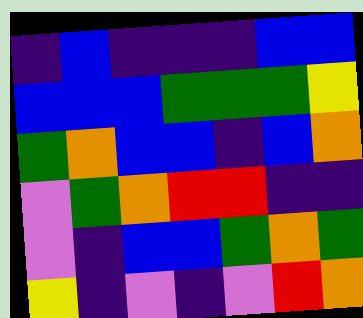[["indigo", "blue", "indigo", "indigo", "indigo", "blue", "blue"], ["blue", "blue", "blue", "green", "green", "green", "yellow"], ["green", "orange", "blue", "blue", "indigo", "blue", "orange"], ["violet", "green", "orange", "red", "red", "indigo", "indigo"], ["violet", "indigo", "blue", "blue", "green", "orange", "green"], ["yellow", "indigo", "violet", "indigo", "violet", "red", "orange"]]